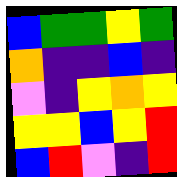[["blue", "green", "green", "yellow", "green"], ["orange", "indigo", "indigo", "blue", "indigo"], ["violet", "indigo", "yellow", "orange", "yellow"], ["yellow", "yellow", "blue", "yellow", "red"], ["blue", "red", "violet", "indigo", "red"]]